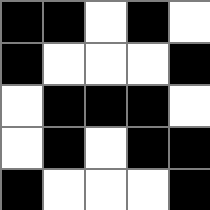[["black", "black", "white", "black", "white"], ["black", "white", "white", "white", "black"], ["white", "black", "black", "black", "white"], ["white", "black", "white", "black", "black"], ["black", "white", "white", "white", "black"]]